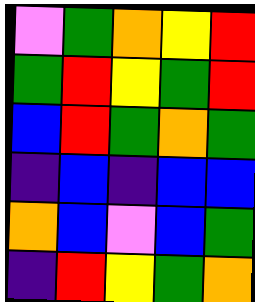[["violet", "green", "orange", "yellow", "red"], ["green", "red", "yellow", "green", "red"], ["blue", "red", "green", "orange", "green"], ["indigo", "blue", "indigo", "blue", "blue"], ["orange", "blue", "violet", "blue", "green"], ["indigo", "red", "yellow", "green", "orange"]]